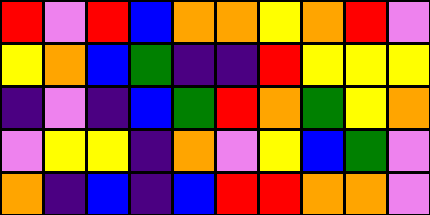[["red", "violet", "red", "blue", "orange", "orange", "yellow", "orange", "red", "violet"], ["yellow", "orange", "blue", "green", "indigo", "indigo", "red", "yellow", "yellow", "yellow"], ["indigo", "violet", "indigo", "blue", "green", "red", "orange", "green", "yellow", "orange"], ["violet", "yellow", "yellow", "indigo", "orange", "violet", "yellow", "blue", "green", "violet"], ["orange", "indigo", "blue", "indigo", "blue", "red", "red", "orange", "orange", "violet"]]